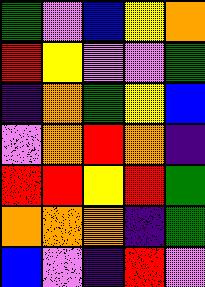[["green", "violet", "blue", "yellow", "orange"], ["red", "yellow", "violet", "violet", "green"], ["indigo", "orange", "green", "yellow", "blue"], ["violet", "orange", "red", "orange", "indigo"], ["red", "red", "yellow", "red", "green"], ["orange", "orange", "orange", "indigo", "green"], ["blue", "violet", "indigo", "red", "violet"]]